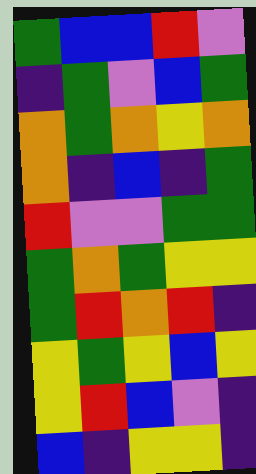[["green", "blue", "blue", "red", "violet"], ["indigo", "green", "violet", "blue", "green"], ["orange", "green", "orange", "yellow", "orange"], ["orange", "indigo", "blue", "indigo", "green"], ["red", "violet", "violet", "green", "green"], ["green", "orange", "green", "yellow", "yellow"], ["green", "red", "orange", "red", "indigo"], ["yellow", "green", "yellow", "blue", "yellow"], ["yellow", "red", "blue", "violet", "indigo"], ["blue", "indigo", "yellow", "yellow", "indigo"]]